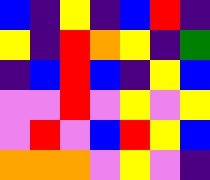[["blue", "indigo", "yellow", "indigo", "blue", "red", "indigo"], ["yellow", "indigo", "red", "orange", "yellow", "indigo", "green"], ["indigo", "blue", "red", "blue", "indigo", "yellow", "blue"], ["violet", "violet", "red", "violet", "yellow", "violet", "yellow"], ["violet", "red", "violet", "blue", "red", "yellow", "blue"], ["orange", "orange", "orange", "violet", "yellow", "violet", "indigo"]]